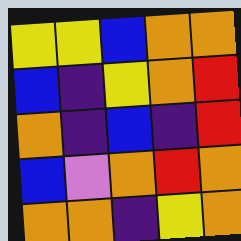[["yellow", "yellow", "blue", "orange", "orange"], ["blue", "indigo", "yellow", "orange", "red"], ["orange", "indigo", "blue", "indigo", "red"], ["blue", "violet", "orange", "red", "orange"], ["orange", "orange", "indigo", "yellow", "orange"]]